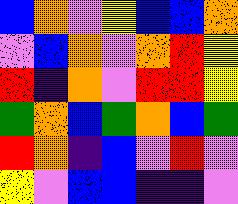[["blue", "orange", "violet", "yellow", "blue", "blue", "orange"], ["violet", "blue", "orange", "violet", "orange", "red", "yellow"], ["red", "indigo", "orange", "violet", "red", "red", "yellow"], ["green", "orange", "blue", "green", "orange", "blue", "green"], ["red", "orange", "indigo", "blue", "violet", "red", "violet"], ["yellow", "violet", "blue", "blue", "indigo", "indigo", "violet"]]